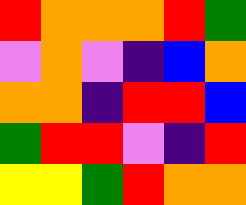[["red", "orange", "orange", "orange", "red", "green"], ["violet", "orange", "violet", "indigo", "blue", "orange"], ["orange", "orange", "indigo", "red", "red", "blue"], ["green", "red", "red", "violet", "indigo", "red"], ["yellow", "yellow", "green", "red", "orange", "orange"]]